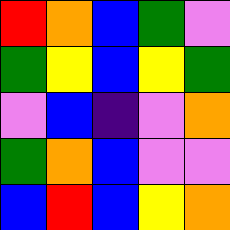[["red", "orange", "blue", "green", "violet"], ["green", "yellow", "blue", "yellow", "green"], ["violet", "blue", "indigo", "violet", "orange"], ["green", "orange", "blue", "violet", "violet"], ["blue", "red", "blue", "yellow", "orange"]]